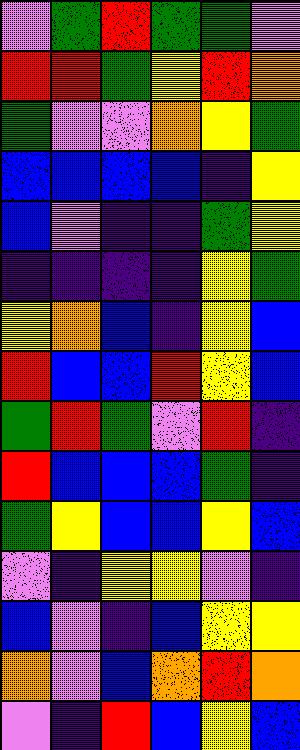[["violet", "green", "red", "green", "green", "violet"], ["red", "red", "green", "yellow", "red", "orange"], ["green", "violet", "violet", "orange", "yellow", "green"], ["blue", "blue", "blue", "blue", "indigo", "yellow"], ["blue", "violet", "indigo", "indigo", "green", "yellow"], ["indigo", "indigo", "indigo", "indigo", "yellow", "green"], ["yellow", "orange", "blue", "indigo", "yellow", "blue"], ["red", "blue", "blue", "red", "yellow", "blue"], ["green", "red", "green", "violet", "red", "indigo"], ["red", "blue", "blue", "blue", "green", "indigo"], ["green", "yellow", "blue", "blue", "yellow", "blue"], ["violet", "indigo", "yellow", "yellow", "violet", "indigo"], ["blue", "violet", "indigo", "blue", "yellow", "yellow"], ["orange", "violet", "blue", "orange", "red", "orange"], ["violet", "indigo", "red", "blue", "yellow", "blue"]]